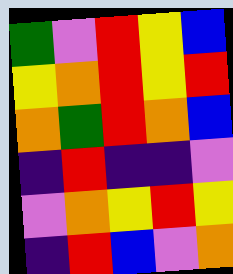[["green", "violet", "red", "yellow", "blue"], ["yellow", "orange", "red", "yellow", "red"], ["orange", "green", "red", "orange", "blue"], ["indigo", "red", "indigo", "indigo", "violet"], ["violet", "orange", "yellow", "red", "yellow"], ["indigo", "red", "blue", "violet", "orange"]]